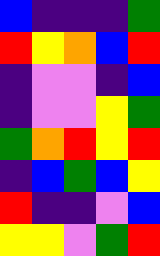[["blue", "indigo", "indigo", "indigo", "green"], ["red", "yellow", "orange", "blue", "red"], ["indigo", "violet", "violet", "indigo", "blue"], ["indigo", "violet", "violet", "yellow", "green"], ["green", "orange", "red", "yellow", "red"], ["indigo", "blue", "green", "blue", "yellow"], ["red", "indigo", "indigo", "violet", "blue"], ["yellow", "yellow", "violet", "green", "red"]]